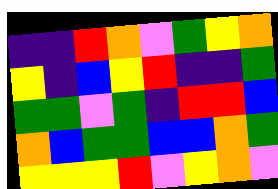[["indigo", "indigo", "red", "orange", "violet", "green", "yellow", "orange"], ["yellow", "indigo", "blue", "yellow", "red", "indigo", "indigo", "green"], ["green", "green", "violet", "green", "indigo", "red", "red", "blue"], ["orange", "blue", "green", "green", "blue", "blue", "orange", "green"], ["yellow", "yellow", "yellow", "red", "violet", "yellow", "orange", "violet"]]